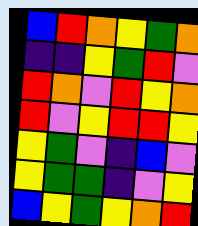[["blue", "red", "orange", "yellow", "green", "orange"], ["indigo", "indigo", "yellow", "green", "red", "violet"], ["red", "orange", "violet", "red", "yellow", "orange"], ["red", "violet", "yellow", "red", "red", "yellow"], ["yellow", "green", "violet", "indigo", "blue", "violet"], ["yellow", "green", "green", "indigo", "violet", "yellow"], ["blue", "yellow", "green", "yellow", "orange", "red"]]